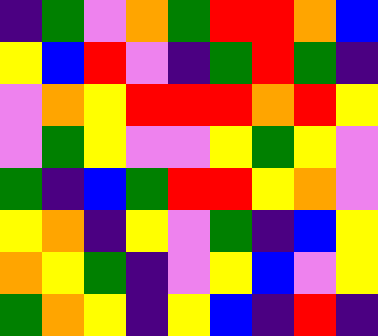[["indigo", "green", "violet", "orange", "green", "red", "red", "orange", "blue"], ["yellow", "blue", "red", "violet", "indigo", "green", "red", "green", "indigo"], ["violet", "orange", "yellow", "red", "red", "red", "orange", "red", "yellow"], ["violet", "green", "yellow", "violet", "violet", "yellow", "green", "yellow", "violet"], ["green", "indigo", "blue", "green", "red", "red", "yellow", "orange", "violet"], ["yellow", "orange", "indigo", "yellow", "violet", "green", "indigo", "blue", "yellow"], ["orange", "yellow", "green", "indigo", "violet", "yellow", "blue", "violet", "yellow"], ["green", "orange", "yellow", "indigo", "yellow", "blue", "indigo", "red", "indigo"]]